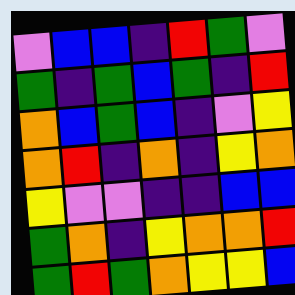[["violet", "blue", "blue", "indigo", "red", "green", "violet"], ["green", "indigo", "green", "blue", "green", "indigo", "red"], ["orange", "blue", "green", "blue", "indigo", "violet", "yellow"], ["orange", "red", "indigo", "orange", "indigo", "yellow", "orange"], ["yellow", "violet", "violet", "indigo", "indigo", "blue", "blue"], ["green", "orange", "indigo", "yellow", "orange", "orange", "red"], ["green", "red", "green", "orange", "yellow", "yellow", "blue"]]